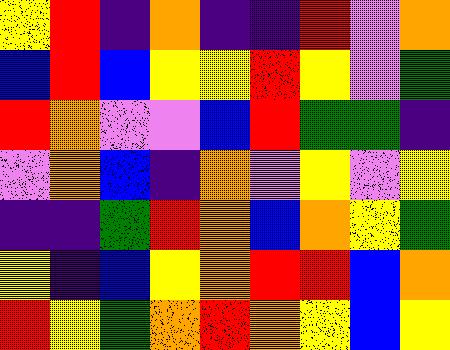[["yellow", "red", "indigo", "orange", "indigo", "indigo", "red", "violet", "orange"], ["blue", "red", "blue", "yellow", "yellow", "red", "yellow", "violet", "green"], ["red", "orange", "violet", "violet", "blue", "red", "green", "green", "indigo"], ["violet", "orange", "blue", "indigo", "orange", "violet", "yellow", "violet", "yellow"], ["indigo", "indigo", "green", "red", "orange", "blue", "orange", "yellow", "green"], ["yellow", "indigo", "blue", "yellow", "orange", "red", "red", "blue", "orange"], ["red", "yellow", "green", "orange", "red", "orange", "yellow", "blue", "yellow"]]